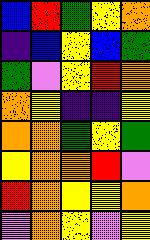[["blue", "red", "green", "yellow", "orange"], ["indigo", "blue", "yellow", "blue", "green"], ["green", "violet", "yellow", "red", "orange"], ["orange", "yellow", "indigo", "indigo", "yellow"], ["orange", "orange", "green", "yellow", "green"], ["yellow", "orange", "orange", "red", "violet"], ["red", "orange", "yellow", "yellow", "orange"], ["violet", "orange", "yellow", "violet", "yellow"]]